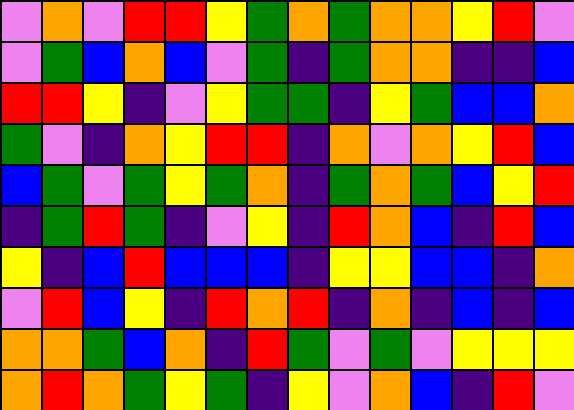[["violet", "orange", "violet", "red", "red", "yellow", "green", "orange", "green", "orange", "orange", "yellow", "red", "violet"], ["violet", "green", "blue", "orange", "blue", "violet", "green", "indigo", "green", "orange", "orange", "indigo", "indigo", "blue"], ["red", "red", "yellow", "indigo", "violet", "yellow", "green", "green", "indigo", "yellow", "green", "blue", "blue", "orange"], ["green", "violet", "indigo", "orange", "yellow", "red", "red", "indigo", "orange", "violet", "orange", "yellow", "red", "blue"], ["blue", "green", "violet", "green", "yellow", "green", "orange", "indigo", "green", "orange", "green", "blue", "yellow", "red"], ["indigo", "green", "red", "green", "indigo", "violet", "yellow", "indigo", "red", "orange", "blue", "indigo", "red", "blue"], ["yellow", "indigo", "blue", "red", "blue", "blue", "blue", "indigo", "yellow", "yellow", "blue", "blue", "indigo", "orange"], ["violet", "red", "blue", "yellow", "indigo", "red", "orange", "red", "indigo", "orange", "indigo", "blue", "indigo", "blue"], ["orange", "orange", "green", "blue", "orange", "indigo", "red", "green", "violet", "green", "violet", "yellow", "yellow", "yellow"], ["orange", "red", "orange", "green", "yellow", "green", "indigo", "yellow", "violet", "orange", "blue", "indigo", "red", "violet"]]